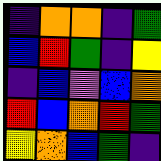[["indigo", "orange", "orange", "indigo", "green"], ["blue", "red", "green", "indigo", "yellow"], ["indigo", "blue", "violet", "blue", "orange"], ["red", "blue", "orange", "red", "green"], ["yellow", "orange", "blue", "green", "indigo"]]